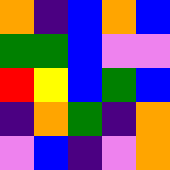[["orange", "indigo", "blue", "orange", "blue"], ["green", "green", "blue", "violet", "violet"], ["red", "yellow", "blue", "green", "blue"], ["indigo", "orange", "green", "indigo", "orange"], ["violet", "blue", "indigo", "violet", "orange"]]